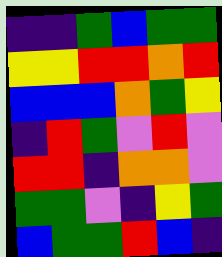[["indigo", "indigo", "green", "blue", "green", "green"], ["yellow", "yellow", "red", "red", "orange", "red"], ["blue", "blue", "blue", "orange", "green", "yellow"], ["indigo", "red", "green", "violet", "red", "violet"], ["red", "red", "indigo", "orange", "orange", "violet"], ["green", "green", "violet", "indigo", "yellow", "green"], ["blue", "green", "green", "red", "blue", "indigo"]]